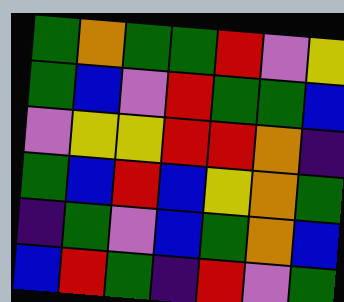[["green", "orange", "green", "green", "red", "violet", "yellow"], ["green", "blue", "violet", "red", "green", "green", "blue"], ["violet", "yellow", "yellow", "red", "red", "orange", "indigo"], ["green", "blue", "red", "blue", "yellow", "orange", "green"], ["indigo", "green", "violet", "blue", "green", "orange", "blue"], ["blue", "red", "green", "indigo", "red", "violet", "green"]]